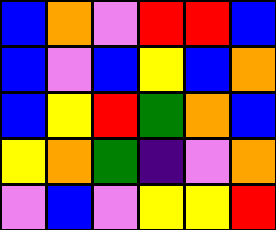[["blue", "orange", "violet", "red", "red", "blue"], ["blue", "violet", "blue", "yellow", "blue", "orange"], ["blue", "yellow", "red", "green", "orange", "blue"], ["yellow", "orange", "green", "indigo", "violet", "orange"], ["violet", "blue", "violet", "yellow", "yellow", "red"]]